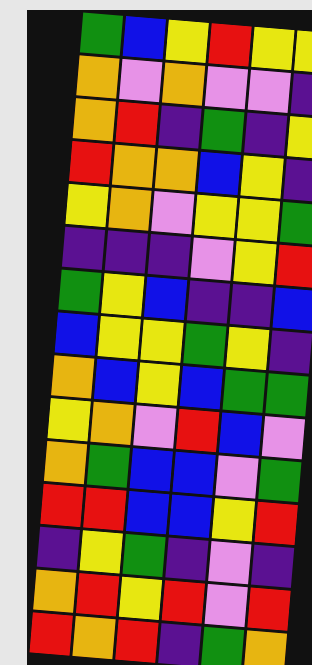[["green", "blue", "yellow", "red", "yellow", "yellow"], ["orange", "violet", "orange", "violet", "violet", "indigo"], ["orange", "red", "indigo", "green", "indigo", "yellow"], ["red", "orange", "orange", "blue", "yellow", "indigo"], ["yellow", "orange", "violet", "yellow", "yellow", "green"], ["indigo", "indigo", "indigo", "violet", "yellow", "red"], ["green", "yellow", "blue", "indigo", "indigo", "blue"], ["blue", "yellow", "yellow", "green", "yellow", "indigo"], ["orange", "blue", "yellow", "blue", "green", "green"], ["yellow", "orange", "violet", "red", "blue", "violet"], ["orange", "green", "blue", "blue", "violet", "green"], ["red", "red", "blue", "blue", "yellow", "red"], ["indigo", "yellow", "green", "indigo", "violet", "indigo"], ["orange", "red", "yellow", "red", "violet", "red"], ["red", "orange", "red", "indigo", "green", "orange"]]